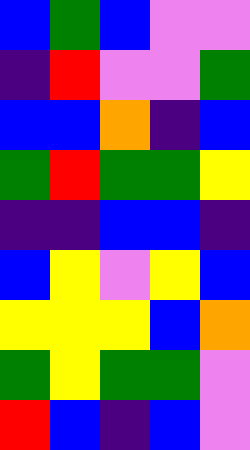[["blue", "green", "blue", "violet", "violet"], ["indigo", "red", "violet", "violet", "green"], ["blue", "blue", "orange", "indigo", "blue"], ["green", "red", "green", "green", "yellow"], ["indigo", "indigo", "blue", "blue", "indigo"], ["blue", "yellow", "violet", "yellow", "blue"], ["yellow", "yellow", "yellow", "blue", "orange"], ["green", "yellow", "green", "green", "violet"], ["red", "blue", "indigo", "blue", "violet"]]